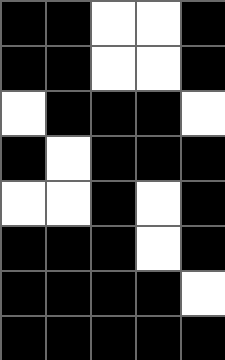[["black", "black", "white", "white", "black"], ["black", "black", "white", "white", "black"], ["white", "black", "black", "black", "white"], ["black", "white", "black", "black", "black"], ["white", "white", "black", "white", "black"], ["black", "black", "black", "white", "black"], ["black", "black", "black", "black", "white"], ["black", "black", "black", "black", "black"]]